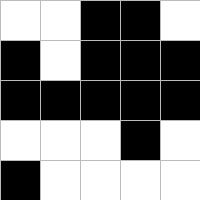[["white", "white", "black", "black", "white"], ["black", "white", "black", "black", "black"], ["black", "black", "black", "black", "black"], ["white", "white", "white", "black", "white"], ["black", "white", "white", "white", "white"]]